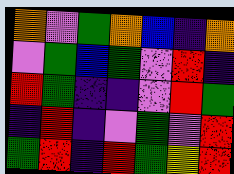[["orange", "violet", "green", "orange", "blue", "indigo", "orange"], ["violet", "green", "blue", "green", "violet", "red", "indigo"], ["red", "green", "indigo", "indigo", "violet", "red", "green"], ["indigo", "red", "indigo", "violet", "green", "violet", "red"], ["green", "red", "indigo", "red", "green", "yellow", "red"]]